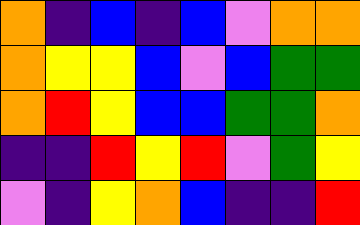[["orange", "indigo", "blue", "indigo", "blue", "violet", "orange", "orange"], ["orange", "yellow", "yellow", "blue", "violet", "blue", "green", "green"], ["orange", "red", "yellow", "blue", "blue", "green", "green", "orange"], ["indigo", "indigo", "red", "yellow", "red", "violet", "green", "yellow"], ["violet", "indigo", "yellow", "orange", "blue", "indigo", "indigo", "red"]]